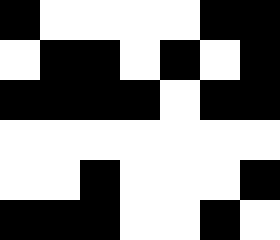[["black", "white", "white", "white", "white", "black", "black"], ["white", "black", "black", "white", "black", "white", "black"], ["black", "black", "black", "black", "white", "black", "black"], ["white", "white", "white", "white", "white", "white", "white"], ["white", "white", "black", "white", "white", "white", "black"], ["black", "black", "black", "white", "white", "black", "white"]]